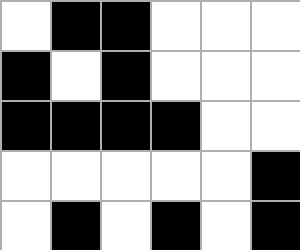[["white", "black", "black", "white", "white", "white"], ["black", "white", "black", "white", "white", "white"], ["black", "black", "black", "black", "white", "white"], ["white", "white", "white", "white", "white", "black"], ["white", "black", "white", "black", "white", "black"]]